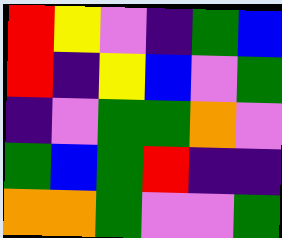[["red", "yellow", "violet", "indigo", "green", "blue"], ["red", "indigo", "yellow", "blue", "violet", "green"], ["indigo", "violet", "green", "green", "orange", "violet"], ["green", "blue", "green", "red", "indigo", "indigo"], ["orange", "orange", "green", "violet", "violet", "green"]]